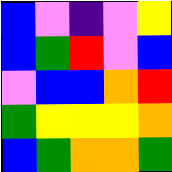[["blue", "violet", "indigo", "violet", "yellow"], ["blue", "green", "red", "violet", "blue"], ["violet", "blue", "blue", "orange", "red"], ["green", "yellow", "yellow", "yellow", "orange"], ["blue", "green", "orange", "orange", "green"]]